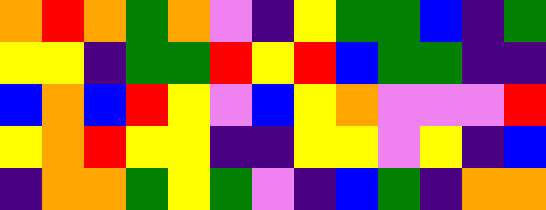[["orange", "red", "orange", "green", "orange", "violet", "indigo", "yellow", "green", "green", "blue", "indigo", "green"], ["yellow", "yellow", "indigo", "green", "green", "red", "yellow", "red", "blue", "green", "green", "indigo", "indigo"], ["blue", "orange", "blue", "red", "yellow", "violet", "blue", "yellow", "orange", "violet", "violet", "violet", "red"], ["yellow", "orange", "red", "yellow", "yellow", "indigo", "indigo", "yellow", "yellow", "violet", "yellow", "indigo", "blue"], ["indigo", "orange", "orange", "green", "yellow", "green", "violet", "indigo", "blue", "green", "indigo", "orange", "orange"]]